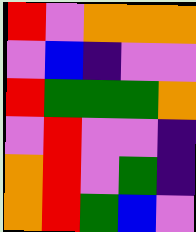[["red", "violet", "orange", "orange", "orange"], ["violet", "blue", "indigo", "violet", "violet"], ["red", "green", "green", "green", "orange"], ["violet", "red", "violet", "violet", "indigo"], ["orange", "red", "violet", "green", "indigo"], ["orange", "red", "green", "blue", "violet"]]